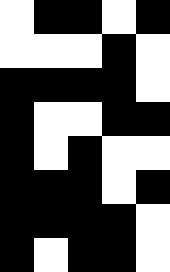[["white", "black", "black", "white", "black"], ["white", "white", "white", "black", "white"], ["black", "black", "black", "black", "white"], ["black", "white", "white", "black", "black"], ["black", "white", "black", "white", "white"], ["black", "black", "black", "white", "black"], ["black", "black", "black", "black", "white"], ["black", "white", "black", "black", "white"]]